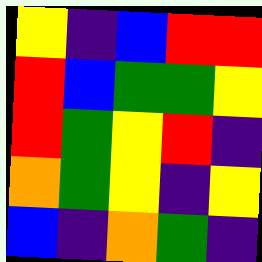[["yellow", "indigo", "blue", "red", "red"], ["red", "blue", "green", "green", "yellow"], ["red", "green", "yellow", "red", "indigo"], ["orange", "green", "yellow", "indigo", "yellow"], ["blue", "indigo", "orange", "green", "indigo"]]